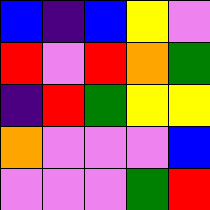[["blue", "indigo", "blue", "yellow", "violet"], ["red", "violet", "red", "orange", "green"], ["indigo", "red", "green", "yellow", "yellow"], ["orange", "violet", "violet", "violet", "blue"], ["violet", "violet", "violet", "green", "red"]]